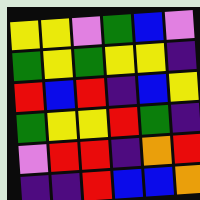[["yellow", "yellow", "violet", "green", "blue", "violet"], ["green", "yellow", "green", "yellow", "yellow", "indigo"], ["red", "blue", "red", "indigo", "blue", "yellow"], ["green", "yellow", "yellow", "red", "green", "indigo"], ["violet", "red", "red", "indigo", "orange", "red"], ["indigo", "indigo", "red", "blue", "blue", "orange"]]